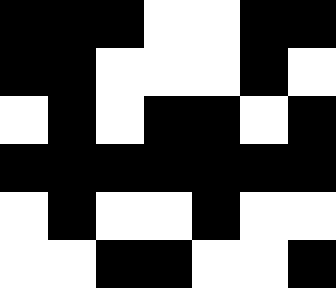[["black", "black", "black", "white", "white", "black", "black"], ["black", "black", "white", "white", "white", "black", "white"], ["white", "black", "white", "black", "black", "white", "black"], ["black", "black", "black", "black", "black", "black", "black"], ["white", "black", "white", "white", "black", "white", "white"], ["white", "white", "black", "black", "white", "white", "black"]]